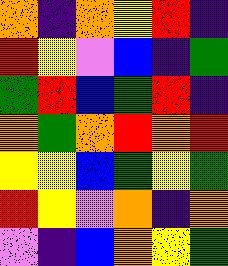[["orange", "indigo", "orange", "yellow", "red", "indigo"], ["red", "yellow", "violet", "blue", "indigo", "green"], ["green", "red", "blue", "green", "red", "indigo"], ["orange", "green", "orange", "red", "orange", "red"], ["yellow", "yellow", "blue", "green", "yellow", "green"], ["red", "yellow", "violet", "orange", "indigo", "orange"], ["violet", "indigo", "blue", "orange", "yellow", "green"]]